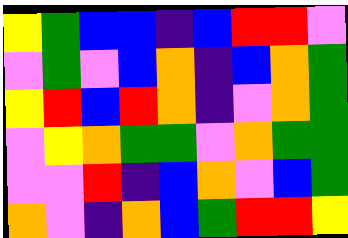[["yellow", "green", "blue", "blue", "indigo", "blue", "red", "red", "violet"], ["violet", "green", "violet", "blue", "orange", "indigo", "blue", "orange", "green"], ["yellow", "red", "blue", "red", "orange", "indigo", "violet", "orange", "green"], ["violet", "yellow", "orange", "green", "green", "violet", "orange", "green", "green"], ["violet", "violet", "red", "indigo", "blue", "orange", "violet", "blue", "green"], ["orange", "violet", "indigo", "orange", "blue", "green", "red", "red", "yellow"]]